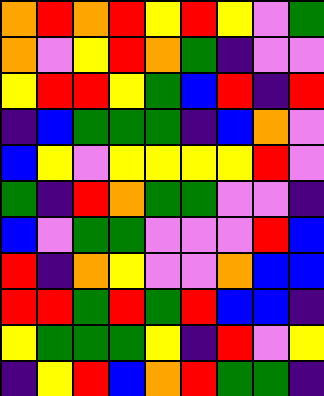[["orange", "red", "orange", "red", "yellow", "red", "yellow", "violet", "green"], ["orange", "violet", "yellow", "red", "orange", "green", "indigo", "violet", "violet"], ["yellow", "red", "red", "yellow", "green", "blue", "red", "indigo", "red"], ["indigo", "blue", "green", "green", "green", "indigo", "blue", "orange", "violet"], ["blue", "yellow", "violet", "yellow", "yellow", "yellow", "yellow", "red", "violet"], ["green", "indigo", "red", "orange", "green", "green", "violet", "violet", "indigo"], ["blue", "violet", "green", "green", "violet", "violet", "violet", "red", "blue"], ["red", "indigo", "orange", "yellow", "violet", "violet", "orange", "blue", "blue"], ["red", "red", "green", "red", "green", "red", "blue", "blue", "indigo"], ["yellow", "green", "green", "green", "yellow", "indigo", "red", "violet", "yellow"], ["indigo", "yellow", "red", "blue", "orange", "red", "green", "green", "indigo"]]